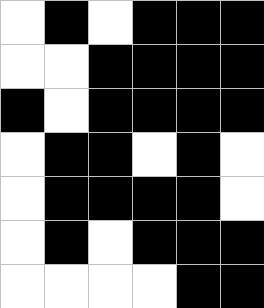[["white", "black", "white", "black", "black", "black"], ["white", "white", "black", "black", "black", "black"], ["black", "white", "black", "black", "black", "black"], ["white", "black", "black", "white", "black", "white"], ["white", "black", "black", "black", "black", "white"], ["white", "black", "white", "black", "black", "black"], ["white", "white", "white", "white", "black", "black"]]